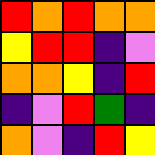[["red", "orange", "red", "orange", "orange"], ["yellow", "red", "red", "indigo", "violet"], ["orange", "orange", "yellow", "indigo", "red"], ["indigo", "violet", "red", "green", "indigo"], ["orange", "violet", "indigo", "red", "yellow"]]